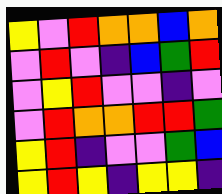[["yellow", "violet", "red", "orange", "orange", "blue", "orange"], ["violet", "red", "violet", "indigo", "blue", "green", "red"], ["violet", "yellow", "red", "violet", "violet", "indigo", "violet"], ["violet", "red", "orange", "orange", "red", "red", "green"], ["yellow", "red", "indigo", "violet", "violet", "green", "blue"], ["yellow", "red", "yellow", "indigo", "yellow", "yellow", "indigo"]]